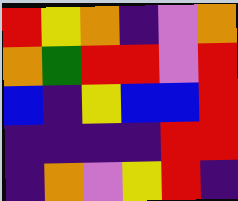[["red", "yellow", "orange", "indigo", "violet", "orange"], ["orange", "green", "red", "red", "violet", "red"], ["blue", "indigo", "yellow", "blue", "blue", "red"], ["indigo", "indigo", "indigo", "indigo", "red", "red"], ["indigo", "orange", "violet", "yellow", "red", "indigo"]]